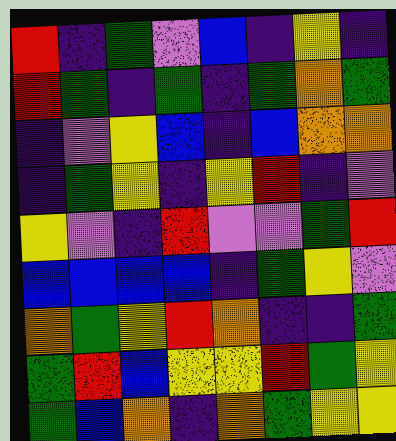[["red", "indigo", "green", "violet", "blue", "indigo", "yellow", "indigo"], ["red", "green", "indigo", "green", "indigo", "green", "orange", "green"], ["indigo", "violet", "yellow", "blue", "indigo", "blue", "orange", "orange"], ["indigo", "green", "yellow", "indigo", "yellow", "red", "indigo", "violet"], ["yellow", "violet", "indigo", "red", "violet", "violet", "green", "red"], ["blue", "blue", "blue", "blue", "indigo", "green", "yellow", "violet"], ["orange", "green", "yellow", "red", "orange", "indigo", "indigo", "green"], ["green", "red", "blue", "yellow", "yellow", "red", "green", "yellow"], ["green", "blue", "orange", "indigo", "orange", "green", "yellow", "yellow"]]